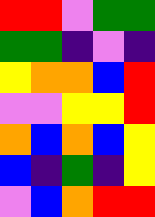[["red", "red", "violet", "green", "green"], ["green", "green", "indigo", "violet", "indigo"], ["yellow", "orange", "orange", "blue", "red"], ["violet", "violet", "yellow", "yellow", "red"], ["orange", "blue", "orange", "blue", "yellow"], ["blue", "indigo", "green", "indigo", "yellow"], ["violet", "blue", "orange", "red", "red"]]